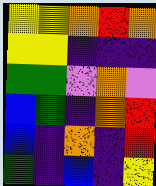[["yellow", "yellow", "orange", "red", "orange"], ["yellow", "yellow", "indigo", "indigo", "indigo"], ["green", "green", "violet", "orange", "violet"], ["blue", "green", "indigo", "orange", "red"], ["blue", "indigo", "orange", "indigo", "red"], ["green", "indigo", "blue", "indigo", "yellow"]]